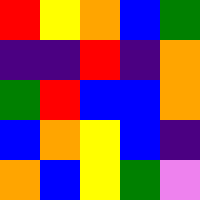[["red", "yellow", "orange", "blue", "green"], ["indigo", "indigo", "red", "indigo", "orange"], ["green", "red", "blue", "blue", "orange"], ["blue", "orange", "yellow", "blue", "indigo"], ["orange", "blue", "yellow", "green", "violet"]]